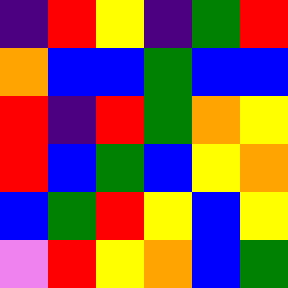[["indigo", "red", "yellow", "indigo", "green", "red"], ["orange", "blue", "blue", "green", "blue", "blue"], ["red", "indigo", "red", "green", "orange", "yellow"], ["red", "blue", "green", "blue", "yellow", "orange"], ["blue", "green", "red", "yellow", "blue", "yellow"], ["violet", "red", "yellow", "orange", "blue", "green"]]